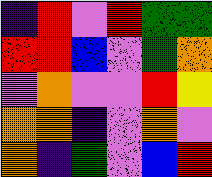[["indigo", "red", "violet", "red", "green", "green"], ["red", "red", "blue", "violet", "green", "orange"], ["violet", "orange", "violet", "violet", "red", "yellow"], ["orange", "orange", "indigo", "violet", "orange", "violet"], ["orange", "indigo", "green", "violet", "blue", "red"]]